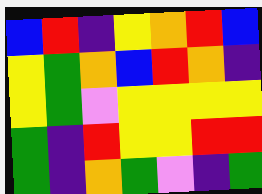[["blue", "red", "indigo", "yellow", "orange", "red", "blue"], ["yellow", "green", "orange", "blue", "red", "orange", "indigo"], ["yellow", "green", "violet", "yellow", "yellow", "yellow", "yellow"], ["green", "indigo", "red", "yellow", "yellow", "red", "red"], ["green", "indigo", "orange", "green", "violet", "indigo", "green"]]